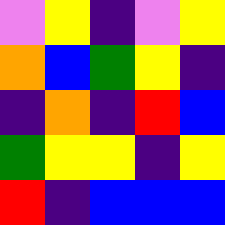[["violet", "yellow", "indigo", "violet", "yellow"], ["orange", "blue", "green", "yellow", "indigo"], ["indigo", "orange", "indigo", "red", "blue"], ["green", "yellow", "yellow", "indigo", "yellow"], ["red", "indigo", "blue", "blue", "blue"]]